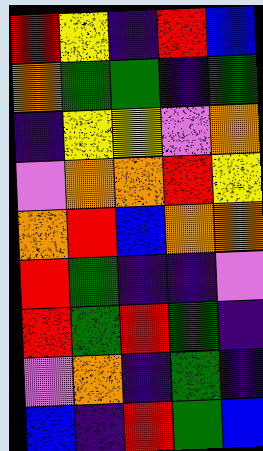[["red", "yellow", "indigo", "red", "blue"], ["orange", "green", "green", "indigo", "green"], ["indigo", "yellow", "yellow", "violet", "orange"], ["violet", "orange", "orange", "red", "yellow"], ["orange", "red", "blue", "orange", "orange"], ["red", "green", "indigo", "indigo", "violet"], ["red", "green", "red", "green", "indigo"], ["violet", "orange", "indigo", "green", "indigo"], ["blue", "indigo", "red", "green", "blue"]]